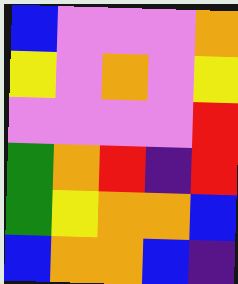[["blue", "violet", "violet", "violet", "orange"], ["yellow", "violet", "orange", "violet", "yellow"], ["violet", "violet", "violet", "violet", "red"], ["green", "orange", "red", "indigo", "red"], ["green", "yellow", "orange", "orange", "blue"], ["blue", "orange", "orange", "blue", "indigo"]]